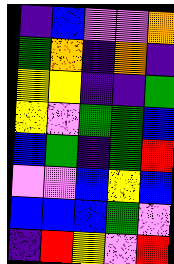[["indigo", "blue", "violet", "violet", "orange"], ["green", "orange", "indigo", "orange", "indigo"], ["yellow", "yellow", "indigo", "indigo", "green"], ["yellow", "violet", "green", "green", "blue"], ["blue", "green", "indigo", "green", "red"], ["violet", "violet", "blue", "yellow", "blue"], ["blue", "blue", "blue", "green", "violet"], ["indigo", "red", "yellow", "violet", "red"]]